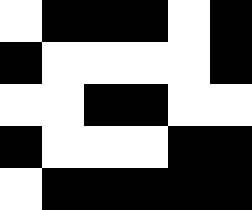[["white", "black", "black", "black", "white", "black"], ["black", "white", "white", "white", "white", "black"], ["white", "white", "black", "black", "white", "white"], ["black", "white", "white", "white", "black", "black"], ["white", "black", "black", "black", "black", "black"]]